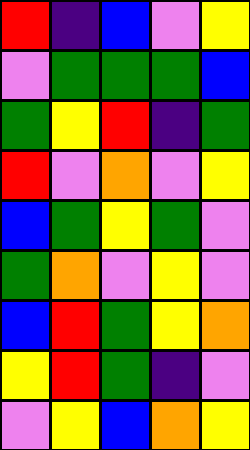[["red", "indigo", "blue", "violet", "yellow"], ["violet", "green", "green", "green", "blue"], ["green", "yellow", "red", "indigo", "green"], ["red", "violet", "orange", "violet", "yellow"], ["blue", "green", "yellow", "green", "violet"], ["green", "orange", "violet", "yellow", "violet"], ["blue", "red", "green", "yellow", "orange"], ["yellow", "red", "green", "indigo", "violet"], ["violet", "yellow", "blue", "orange", "yellow"]]